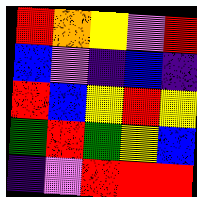[["red", "orange", "yellow", "violet", "red"], ["blue", "violet", "indigo", "blue", "indigo"], ["red", "blue", "yellow", "red", "yellow"], ["green", "red", "green", "yellow", "blue"], ["indigo", "violet", "red", "red", "red"]]